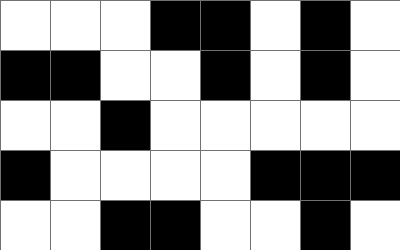[["white", "white", "white", "black", "black", "white", "black", "white"], ["black", "black", "white", "white", "black", "white", "black", "white"], ["white", "white", "black", "white", "white", "white", "white", "white"], ["black", "white", "white", "white", "white", "black", "black", "black"], ["white", "white", "black", "black", "white", "white", "black", "white"]]